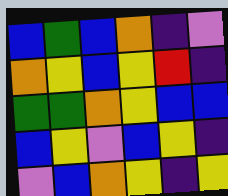[["blue", "green", "blue", "orange", "indigo", "violet"], ["orange", "yellow", "blue", "yellow", "red", "indigo"], ["green", "green", "orange", "yellow", "blue", "blue"], ["blue", "yellow", "violet", "blue", "yellow", "indigo"], ["violet", "blue", "orange", "yellow", "indigo", "yellow"]]